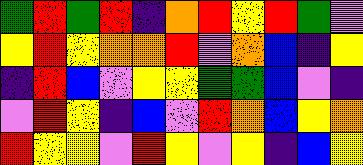[["green", "red", "green", "red", "indigo", "orange", "red", "yellow", "red", "green", "violet"], ["yellow", "red", "yellow", "orange", "orange", "red", "violet", "orange", "blue", "indigo", "yellow"], ["indigo", "red", "blue", "violet", "yellow", "yellow", "green", "green", "blue", "violet", "indigo"], ["violet", "red", "yellow", "indigo", "blue", "violet", "red", "orange", "blue", "yellow", "orange"], ["red", "yellow", "yellow", "violet", "red", "yellow", "violet", "yellow", "indigo", "blue", "yellow"]]